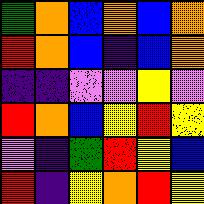[["green", "orange", "blue", "orange", "blue", "orange"], ["red", "orange", "blue", "indigo", "blue", "orange"], ["indigo", "indigo", "violet", "violet", "yellow", "violet"], ["red", "orange", "blue", "yellow", "red", "yellow"], ["violet", "indigo", "green", "red", "yellow", "blue"], ["red", "indigo", "yellow", "orange", "red", "yellow"]]